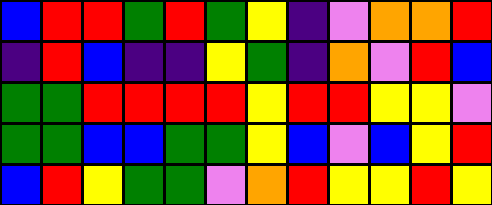[["blue", "red", "red", "green", "red", "green", "yellow", "indigo", "violet", "orange", "orange", "red"], ["indigo", "red", "blue", "indigo", "indigo", "yellow", "green", "indigo", "orange", "violet", "red", "blue"], ["green", "green", "red", "red", "red", "red", "yellow", "red", "red", "yellow", "yellow", "violet"], ["green", "green", "blue", "blue", "green", "green", "yellow", "blue", "violet", "blue", "yellow", "red"], ["blue", "red", "yellow", "green", "green", "violet", "orange", "red", "yellow", "yellow", "red", "yellow"]]